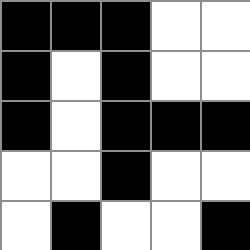[["black", "black", "black", "white", "white"], ["black", "white", "black", "white", "white"], ["black", "white", "black", "black", "black"], ["white", "white", "black", "white", "white"], ["white", "black", "white", "white", "black"]]